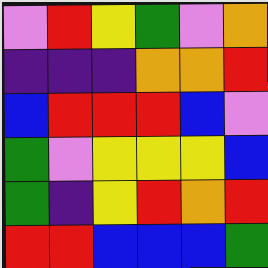[["violet", "red", "yellow", "green", "violet", "orange"], ["indigo", "indigo", "indigo", "orange", "orange", "red"], ["blue", "red", "red", "red", "blue", "violet"], ["green", "violet", "yellow", "yellow", "yellow", "blue"], ["green", "indigo", "yellow", "red", "orange", "red"], ["red", "red", "blue", "blue", "blue", "green"]]